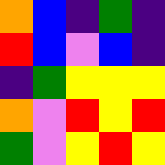[["orange", "blue", "indigo", "green", "indigo"], ["red", "blue", "violet", "blue", "indigo"], ["indigo", "green", "yellow", "yellow", "yellow"], ["orange", "violet", "red", "yellow", "red"], ["green", "violet", "yellow", "red", "yellow"]]